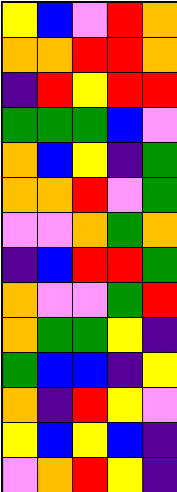[["yellow", "blue", "violet", "red", "orange"], ["orange", "orange", "red", "red", "orange"], ["indigo", "red", "yellow", "red", "red"], ["green", "green", "green", "blue", "violet"], ["orange", "blue", "yellow", "indigo", "green"], ["orange", "orange", "red", "violet", "green"], ["violet", "violet", "orange", "green", "orange"], ["indigo", "blue", "red", "red", "green"], ["orange", "violet", "violet", "green", "red"], ["orange", "green", "green", "yellow", "indigo"], ["green", "blue", "blue", "indigo", "yellow"], ["orange", "indigo", "red", "yellow", "violet"], ["yellow", "blue", "yellow", "blue", "indigo"], ["violet", "orange", "red", "yellow", "indigo"]]